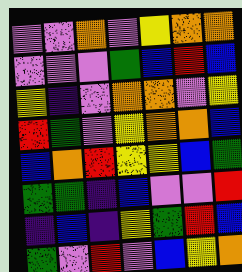[["violet", "violet", "orange", "violet", "yellow", "orange", "orange"], ["violet", "violet", "violet", "green", "blue", "red", "blue"], ["yellow", "indigo", "violet", "orange", "orange", "violet", "yellow"], ["red", "green", "violet", "yellow", "orange", "orange", "blue"], ["blue", "orange", "red", "yellow", "yellow", "blue", "green"], ["green", "green", "indigo", "blue", "violet", "violet", "red"], ["indigo", "blue", "indigo", "yellow", "green", "red", "blue"], ["green", "violet", "red", "violet", "blue", "yellow", "orange"]]